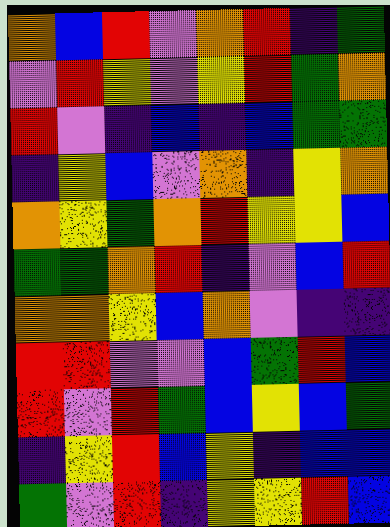[["orange", "blue", "red", "violet", "orange", "red", "indigo", "green"], ["violet", "red", "yellow", "violet", "yellow", "red", "green", "orange"], ["red", "violet", "indigo", "blue", "indigo", "blue", "green", "green"], ["indigo", "yellow", "blue", "violet", "orange", "indigo", "yellow", "orange"], ["orange", "yellow", "green", "orange", "red", "yellow", "yellow", "blue"], ["green", "green", "orange", "red", "indigo", "violet", "blue", "red"], ["orange", "orange", "yellow", "blue", "orange", "violet", "indigo", "indigo"], ["red", "red", "violet", "violet", "blue", "green", "red", "blue"], ["red", "violet", "red", "green", "blue", "yellow", "blue", "green"], ["indigo", "yellow", "red", "blue", "yellow", "indigo", "blue", "blue"], ["green", "violet", "red", "indigo", "yellow", "yellow", "red", "blue"]]